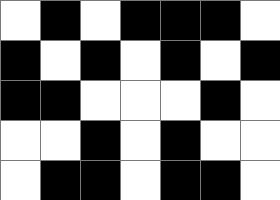[["white", "black", "white", "black", "black", "black", "white"], ["black", "white", "black", "white", "black", "white", "black"], ["black", "black", "white", "white", "white", "black", "white"], ["white", "white", "black", "white", "black", "white", "white"], ["white", "black", "black", "white", "black", "black", "white"]]